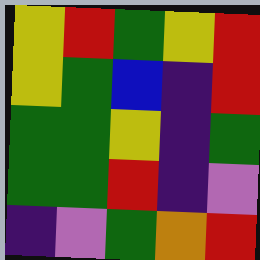[["yellow", "red", "green", "yellow", "red"], ["yellow", "green", "blue", "indigo", "red"], ["green", "green", "yellow", "indigo", "green"], ["green", "green", "red", "indigo", "violet"], ["indigo", "violet", "green", "orange", "red"]]